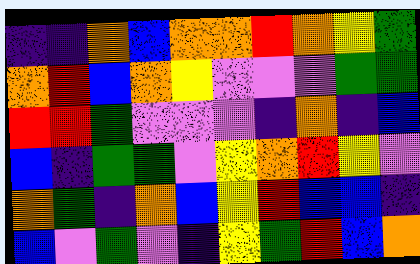[["indigo", "indigo", "orange", "blue", "orange", "orange", "red", "orange", "yellow", "green"], ["orange", "red", "blue", "orange", "yellow", "violet", "violet", "violet", "green", "green"], ["red", "red", "green", "violet", "violet", "violet", "indigo", "orange", "indigo", "blue"], ["blue", "indigo", "green", "green", "violet", "yellow", "orange", "red", "yellow", "violet"], ["orange", "green", "indigo", "orange", "blue", "yellow", "red", "blue", "blue", "indigo"], ["blue", "violet", "green", "violet", "indigo", "yellow", "green", "red", "blue", "orange"]]